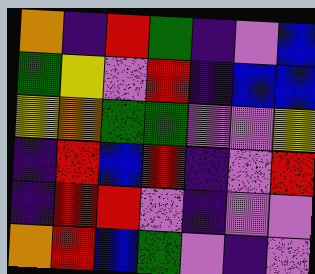[["orange", "indigo", "red", "green", "indigo", "violet", "blue"], ["green", "yellow", "violet", "red", "indigo", "blue", "blue"], ["yellow", "orange", "green", "green", "violet", "violet", "yellow"], ["indigo", "red", "blue", "red", "indigo", "violet", "red"], ["indigo", "red", "red", "violet", "indigo", "violet", "violet"], ["orange", "red", "blue", "green", "violet", "indigo", "violet"]]